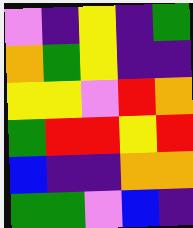[["violet", "indigo", "yellow", "indigo", "green"], ["orange", "green", "yellow", "indigo", "indigo"], ["yellow", "yellow", "violet", "red", "orange"], ["green", "red", "red", "yellow", "red"], ["blue", "indigo", "indigo", "orange", "orange"], ["green", "green", "violet", "blue", "indigo"]]